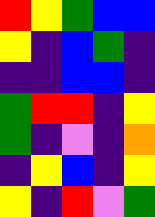[["red", "yellow", "green", "blue", "blue"], ["yellow", "indigo", "blue", "green", "indigo"], ["indigo", "indigo", "blue", "blue", "indigo"], ["green", "red", "red", "indigo", "yellow"], ["green", "indigo", "violet", "indigo", "orange"], ["indigo", "yellow", "blue", "indigo", "yellow"], ["yellow", "indigo", "red", "violet", "green"]]